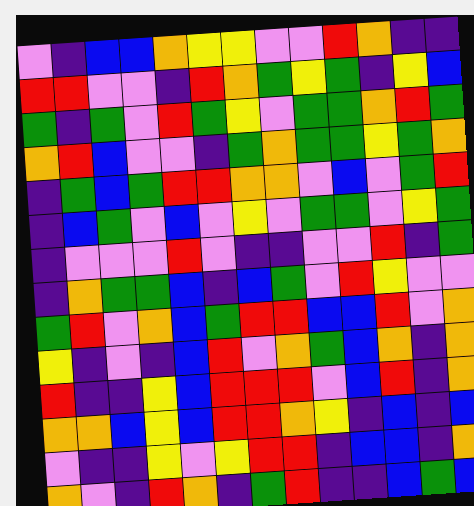[["violet", "indigo", "blue", "blue", "orange", "yellow", "yellow", "violet", "violet", "red", "orange", "indigo", "indigo"], ["red", "red", "violet", "violet", "indigo", "red", "orange", "green", "yellow", "green", "indigo", "yellow", "blue"], ["green", "indigo", "green", "violet", "red", "green", "yellow", "violet", "green", "green", "orange", "red", "green"], ["orange", "red", "blue", "violet", "violet", "indigo", "green", "orange", "green", "green", "yellow", "green", "orange"], ["indigo", "green", "blue", "green", "red", "red", "orange", "orange", "violet", "blue", "violet", "green", "red"], ["indigo", "blue", "green", "violet", "blue", "violet", "yellow", "violet", "green", "green", "violet", "yellow", "green"], ["indigo", "violet", "violet", "violet", "red", "violet", "indigo", "indigo", "violet", "violet", "red", "indigo", "green"], ["indigo", "orange", "green", "green", "blue", "indigo", "blue", "green", "violet", "red", "yellow", "violet", "violet"], ["green", "red", "violet", "orange", "blue", "green", "red", "red", "blue", "blue", "red", "violet", "orange"], ["yellow", "indigo", "violet", "indigo", "blue", "red", "violet", "orange", "green", "blue", "orange", "indigo", "orange"], ["red", "indigo", "indigo", "yellow", "blue", "red", "red", "red", "violet", "blue", "red", "indigo", "orange"], ["orange", "orange", "blue", "yellow", "blue", "red", "red", "orange", "yellow", "indigo", "blue", "indigo", "blue"], ["violet", "indigo", "indigo", "yellow", "violet", "yellow", "red", "red", "indigo", "blue", "blue", "indigo", "orange"], ["orange", "violet", "indigo", "red", "orange", "indigo", "green", "red", "indigo", "indigo", "blue", "green", "blue"]]